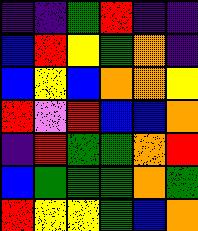[["indigo", "indigo", "green", "red", "indigo", "indigo"], ["blue", "red", "yellow", "green", "orange", "indigo"], ["blue", "yellow", "blue", "orange", "orange", "yellow"], ["red", "violet", "red", "blue", "blue", "orange"], ["indigo", "red", "green", "green", "orange", "red"], ["blue", "green", "green", "green", "orange", "green"], ["red", "yellow", "yellow", "green", "blue", "orange"]]